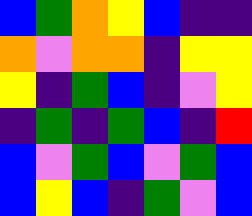[["blue", "green", "orange", "yellow", "blue", "indigo", "indigo"], ["orange", "violet", "orange", "orange", "indigo", "yellow", "yellow"], ["yellow", "indigo", "green", "blue", "indigo", "violet", "yellow"], ["indigo", "green", "indigo", "green", "blue", "indigo", "red"], ["blue", "violet", "green", "blue", "violet", "green", "blue"], ["blue", "yellow", "blue", "indigo", "green", "violet", "blue"]]